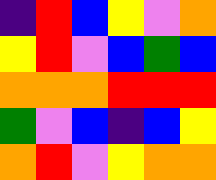[["indigo", "red", "blue", "yellow", "violet", "orange"], ["yellow", "red", "violet", "blue", "green", "blue"], ["orange", "orange", "orange", "red", "red", "red"], ["green", "violet", "blue", "indigo", "blue", "yellow"], ["orange", "red", "violet", "yellow", "orange", "orange"]]